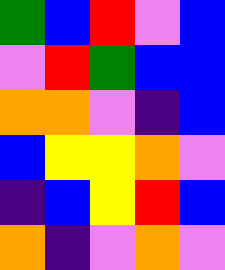[["green", "blue", "red", "violet", "blue"], ["violet", "red", "green", "blue", "blue"], ["orange", "orange", "violet", "indigo", "blue"], ["blue", "yellow", "yellow", "orange", "violet"], ["indigo", "blue", "yellow", "red", "blue"], ["orange", "indigo", "violet", "orange", "violet"]]